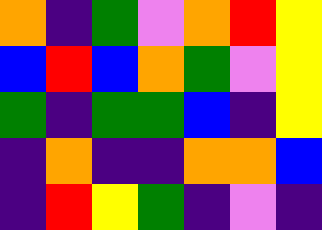[["orange", "indigo", "green", "violet", "orange", "red", "yellow"], ["blue", "red", "blue", "orange", "green", "violet", "yellow"], ["green", "indigo", "green", "green", "blue", "indigo", "yellow"], ["indigo", "orange", "indigo", "indigo", "orange", "orange", "blue"], ["indigo", "red", "yellow", "green", "indigo", "violet", "indigo"]]